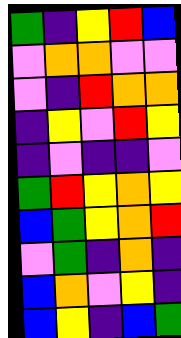[["green", "indigo", "yellow", "red", "blue"], ["violet", "orange", "orange", "violet", "violet"], ["violet", "indigo", "red", "orange", "orange"], ["indigo", "yellow", "violet", "red", "yellow"], ["indigo", "violet", "indigo", "indigo", "violet"], ["green", "red", "yellow", "orange", "yellow"], ["blue", "green", "yellow", "orange", "red"], ["violet", "green", "indigo", "orange", "indigo"], ["blue", "orange", "violet", "yellow", "indigo"], ["blue", "yellow", "indigo", "blue", "green"]]